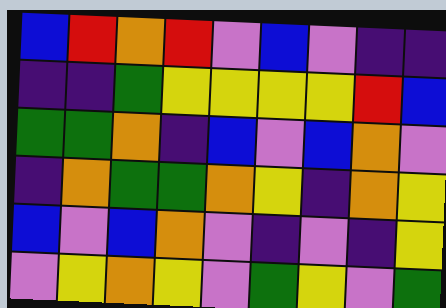[["blue", "red", "orange", "red", "violet", "blue", "violet", "indigo", "indigo"], ["indigo", "indigo", "green", "yellow", "yellow", "yellow", "yellow", "red", "blue"], ["green", "green", "orange", "indigo", "blue", "violet", "blue", "orange", "violet"], ["indigo", "orange", "green", "green", "orange", "yellow", "indigo", "orange", "yellow"], ["blue", "violet", "blue", "orange", "violet", "indigo", "violet", "indigo", "yellow"], ["violet", "yellow", "orange", "yellow", "violet", "green", "yellow", "violet", "green"]]